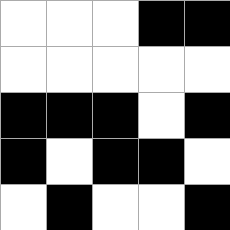[["white", "white", "white", "black", "black"], ["white", "white", "white", "white", "white"], ["black", "black", "black", "white", "black"], ["black", "white", "black", "black", "white"], ["white", "black", "white", "white", "black"]]